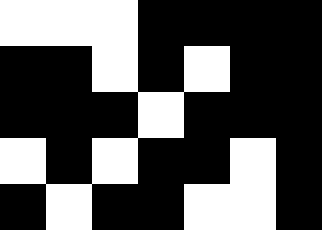[["white", "white", "white", "black", "black", "black", "black"], ["black", "black", "white", "black", "white", "black", "black"], ["black", "black", "black", "white", "black", "black", "black"], ["white", "black", "white", "black", "black", "white", "black"], ["black", "white", "black", "black", "white", "white", "black"]]